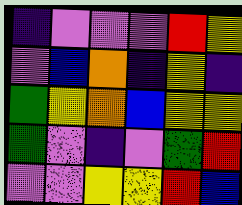[["indigo", "violet", "violet", "violet", "red", "yellow"], ["violet", "blue", "orange", "indigo", "yellow", "indigo"], ["green", "yellow", "orange", "blue", "yellow", "yellow"], ["green", "violet", "indigo", "violet", "green", "red"], ["violet", "violet", "yellow", "yellow", "red", "blue"]]